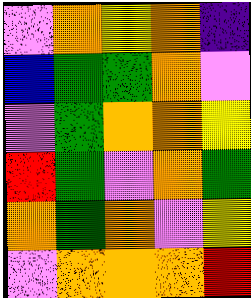[["violet", "orange", "yellow", "orange", "indigo"], ["blue", "green", "green", "orange", "violet"], ["violet", "green", "orange", "orange", "yellow"], ["red", "green", "violet", "orange", "green"], ["orange", "green", "orange", "violet", "yellow"], ["violet", "orange", "orange", "orange", "red"]]